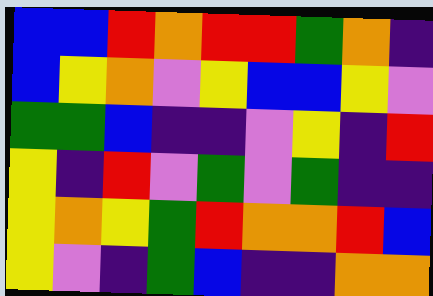[["blue", "blue", "red", "orange", "red", "red", "green", "orange", "indigo"], ["blue", "yellow", "orange", "violet", "yellow", "blue", "blue", "yellow", "violet"], ["green", "green", "blue", "indigo", "indigo", "violet", "yellow", "indigo", "red"], ["yellow", "indigo", "red", "violet", "green", "violet", "green", "indigo", "indigo"], ["yellow", "orange", "yellow", "green", "red", "orange", "orange", "red", "blue"], ["yellow", "violet", "indigo", "green", "blue", "indigo", "indigo", "orange", "orange"]]